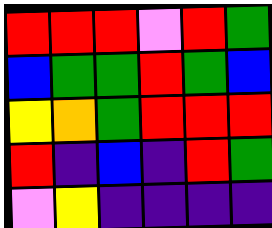[["red", "red", "red", "violet", "red", "green"], ["blue", "green", "green", "red", "green", "blue"], ["yellow", "orange", "green", "red", "red", "red"], ["red", "indigo", "blue", "indigo", "red", "green"], ["violet", "yellow", "indigo", "indigo", "indigo", "indigo"]]